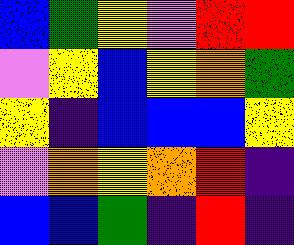[["blue", "green", "yellow", "violet", "red", "red"], ["violet", "yellow", "blue", "yellow", "orange", "green"], ["yellow", "indigo", "blue", "blue", "blue", "yellow"], ["violet", "orange", "yellow", "orange", "red", "indigo"], ["blue", "blue", "green", "indigo", "red", "indigo"]]